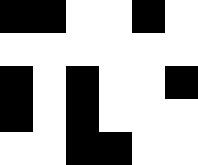[["black", "black", "white", "white", "black", "white"], ["white", "white", "white", "white", "white", "white"], ["black", "white", "black", "white", "white", "black"], ["black", "white", "black", "white", "white", "white"], ["white", "white", "black", "black", "white", "white"]]